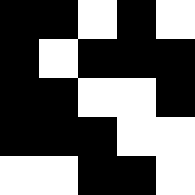[["black", "black", "white", "black", "white"], ["black", "white", "black", "black", "black"], ["black", "black", "white", "white", "black"], ["black", "black", "black", "white", "white"], ["white", "white", "black", "black", "white"]]